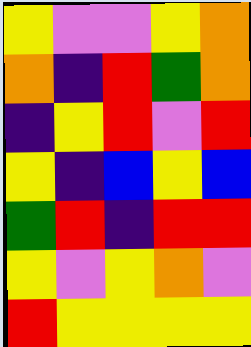[["yellow", "violet", "violet", "yellow", "orange"], ["orange", "indigo", "red", "green", "orange"], ["indigo", "yellow", "red", "violet", "red"], ["yellow", "indigo", "blue", "yellow", "blue"], ["green", "red", "indigo", "red", "red"], ["yellow", "violet", "yellow", "orange", "violet"], ["red", "yellow", "yellow", "yellow", "yellow"]]